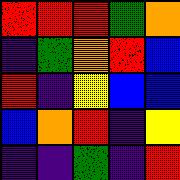[["red", "red", "red", "green", "orange"], ["indigo", "green", "orange", "red", "blue"], ["red", "indigo", "yellow", "blue", "blue"], ["blue", "orange", "red", "indigo", "yellow"], ["indigo", "indigo", "green", "indigo", "red"]]